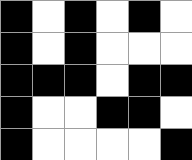[["black", "white", "black", "white", "black", "white"], ["black", "white", "black", "white", "white", "white"], ["black", "black", "black", "white", "black", "black"], ["black", "white", "white", "black", "black", "white"], ["black", "white", "white", "white", "white", "black"]]